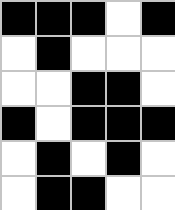[["black", "black", "black", "white", "black"], ["white", "black", "white", "white", "white"], ["white", "white", "black", "black", "white"], ["black", "white", "black", "black", "black"], ["white", "black", "white", "black", "white"], ["white", "black", "black", "white", "white"]]